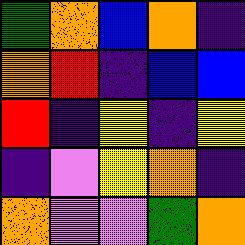[["green", "orange", "blue", "orange", "indigo"], ["orange", "red", "indigo", "blue", "blue"], ["red", "indigo", "yellow", "indigo", "yellow"], ["indigo", "violet", "yellow", "orange", "indigo"], ["orange", "violet", "violet", "green", "orange"]]